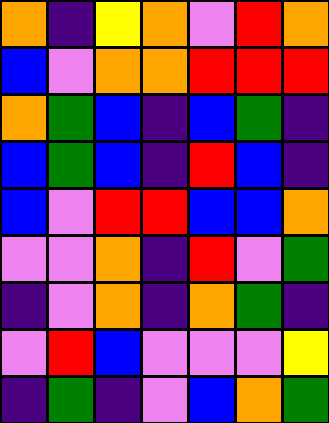[["orange", "indigo", "yellow", "orange", "violet", "red", "orange"], ["blue", "violet", "orange", "orange", "red", "red", "red"], ["orange", "green", "blue", "indigo", "blue", "green", "indigo"], ["blue", "green", "blue", "indigo", "red", "blue", "indigo"], ["blue", "violet", "red", "red", "blue", "blue", "orange"], ["violet", "violet", "orange", "indigo", "red", "violet", "green"], ["indigo", "violet", "orange", "indigo", "orange", "green", "indigo"], ["violet", "red", "blue", "violet", "violet", "violet", "yellow"], ["indigo", "green", "indigo", "violet", "blue", "orange", "green"]]